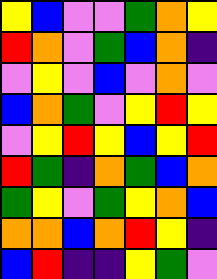[["yellow", "blue", "violet", "violet", "green", "orange", "yellow"], ["red", "orange", "violet", "green", "blue", "orange", "indigo"], ["violet", "yellow", "violet", "blue", "violet", "orange", "violet"], ["blue", "orange", "green", "violet", "yellow", "red", "yellow"], ["violet", "yellow", "red", "yellow", "blue", "yellow", "red"], ["red", "green", "indigo", "orange", "green", "blue", "orange"], ["green", "yellow", "violet", "green", "yellow", "orange", "blue"], ["orange", "orange", "blue", "orange", "red", "yellow", "indigo"], ["blue", "red", "indigo", "indigo", "yellow", "green", "violet"]]